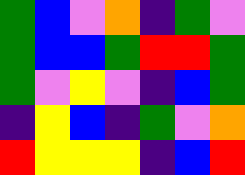[["green", "blue", "violet", "orange", "indigo", "green", "violet"], ["green", "blue", "blue", "green", "red", "red", "green"], ["green", "violet", "yellow", "violet", "indigo", "blue", "green"], ["indigo", "yellow", "blue", "indigo", "green", "violet", "orange"], ["red", "yellow", "yellow", "yellow", "indigo", "blue", "red"]]